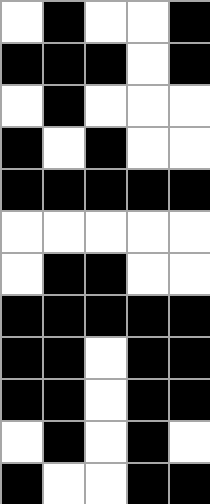[["white", "black", "white", "white", "black"], ["black", "black", "black", "white", "black"], ["white", "black", "white", "white", "white"], ["black", "white", "black", "white", "white"], ["black", "black", "black", "black", "black"], ["white", "white", "white", "white", "white"], ["white", "black", "black", "white", "white"], ["black", "black", "black", "black", "black"], ["black", "black", "white", "black", "black"], ["black", "black", "white", "black", "black"], ["white", "black", "white", "black", "white"], ["black", "white", "white", "black", "black"]]